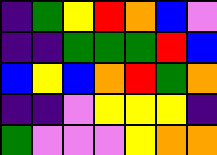[["indigo", "green", "yellow", "red", "orange", "blue", "violet"], ["indigo", "indigo", "green", "green", "green", "red", "blue"], ["blue", "yellow", "blue", "orange", "red", "green", "orange"], ["indigo", "indigo", "violet", "yellow", "yellow", "yellow", "indigo"], ["green", "violet", "violet", "violet", "yellow", "orange", "orange"]]